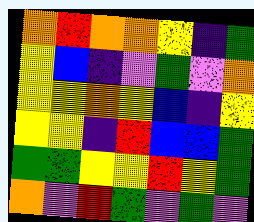[["orange", "red", "orange", "orange", "yellow", "indigo", "green"], ["yellow", "blue", "indigo", "violet", "green", "violet", "orange"], ["yellow", "yellow", "orange", "yellow", "blue", "indigo", "yellow"], ["yellow", "yellow", "indigo", "red", "blue", "blue", "green"], ["green", "green", "yellow", "yellow", "red", "yellow", "green"], ["orange", "violet", "red", "green", "violet", "green", "violet"]]